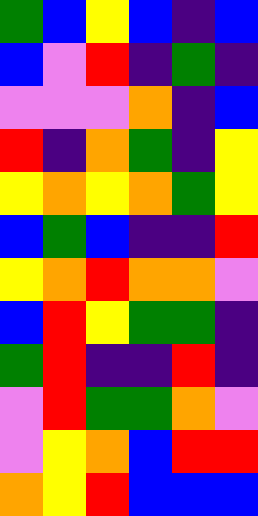[["green", "blue", "yellow", "blue", "indigo", "blue"], ["blue", "violet", "red", "indigo", "green", "indigo"], ["violet", "violet", "violet", "orange", "indigo", "blue"], ["red", "indigo", "orange", "green", "indigo", "yellow"], ["yellow", "orange", "yellow", "orange", "green", "yellow"], ["blue", "green", "blue", "indigo", "indigo", "red"], ["yellow", "orange", "red", "orange", "orange", "violet"], ["blue", "red", "yellow", "green", "green", "indigo"], ["green", "red", "indigo", "indigo", "red", "indigo"], ["violet", "red", "green", "green", "orange", "violet"], ["violet", "yellow", "orange", "blue", "red", "red"], ["orange", "yellow", "red", "blue", "blue", "blue"]]